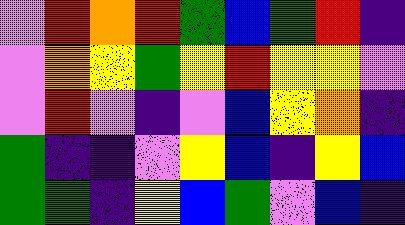[["violet", "red", "orange", "red", "green", "blue", "green", "red", "indigo"], ["violet", "orange", "yellow", "green", "yellow", "red", "yellow", "yellow", "violet"], ["violet", "red", "violet", "indigo", "violet", "blue", "yellow", "orange", "indigo"], ["green", "indigo", "indigo", "violet", "yellow", "blue", "indigo", "yellow", "blue"], ["green", "green", "indigo", "yellow", "blue", "green", "violet", "blue", "indigo"]]